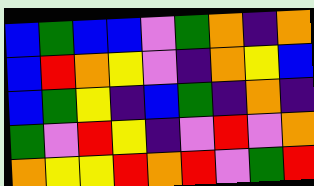[["blue", "green", "blue", "blue", "violet", "green", "orange", "indigo", "orange"], ["blue", "red", "orange", "yellow", "violet", "indigo", "orange", "yellow", "blue"], ["blue", "green", "yellow", "indigo", "blue", "green", "indigo", "orange", "indigo"], ["green", "violet", "red", "yellow", "indigo", "violet", "red", "violet", "orange"], ["orange", "yellow", "yellow", "red", "orange", "red", "violet", "green", "red"]]